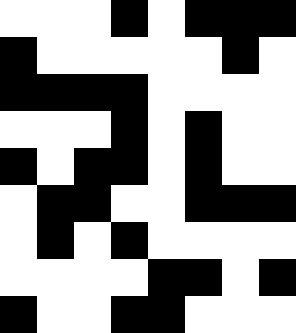[["white", "white", "white", "black", "white", "black", "black", "black"], ["black", "white", "white", "white", "white", "white", "black", "white"], ["black", "black", "black", "black", "white", "white", "white", "white"], ["white", "white", "white", "black", "white", "black", "white", "white"], ["black", "white", "black", "black", "white", "black", "white", "white"], ["white", "black", "black", "white", "white", "black", "black", "black"], ["white", "black", "white", "black", "white", "white", "white", "white"], ["white", "white", "white", "white", "black", "black", "white", "black"], ["black", "white", "white", "black", "black", "white", "white", "white"]]